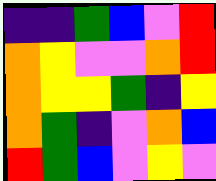[["indigo", "indigo", "green", "blue", "violet", "red"], ["orange", "yellow", "violet", "violet", "orange", "red"], ["orange", "yellow", "yellow", "green", "indigo", "yellow"], ["orange", "green", "indigo", "violet", "orange", "blue"], ["red", "green", "blue", "violet", "yellow", "violet"]]